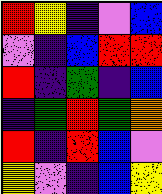[["red", "yellow", "indigo", "violet", "blue"], ["violet", "indigo", "blue", "red", "red"], ["red", "indigo", "green", "indigo", "blue"], ["indigo", "green", "red", "green", "orange"], ["red", "indigo", "red", "blue", "violet"], ["yellow", "violet", "indigo", "blue", "yellow"]]